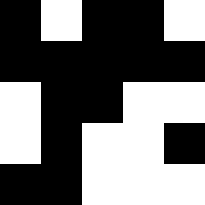[["black", "white", "black", "black", "white"], ["black", "black", "black", "black", "black"], ["white", "black", "black", "white", "white"], ["white", "black", "white", "white", "black"], ["black", "black", "white", "white", "white"]]